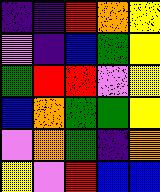[["indigo", "indigo", "red", "orange", "yellow"], ["violet", "indigo", "blue", "green", "yellow"], ["green", "red", "red", "violet", "yellow"], ["blue", "orange", "green", "green", "yellow"], ["violet", "orange", "green", "indigo", "orange"], ["yellow", "violet", "red", "blue", "blue"]]